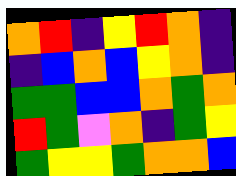[["orange", "red", "indigo", "yellow", "red", "orange", "indigo"], ["indigo", "blue", "orange", "blue", "yellow", "orange", "indigo"], ["green", "green", "blue", "blue", "orange", "green", "orange"], ["red", "green", "violet", "orange", "indigo", "green", "yellow"], ["green", "yellow", "yellow", "green", "orange", "orange", "blue"]]